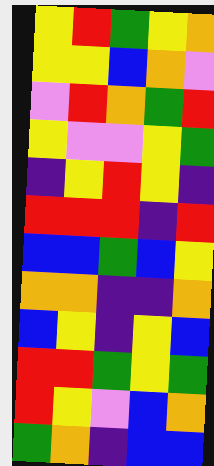[["yellow", "red", "green", "yellow", "orange"], ["yellow", "yellow", "blue", "orange", "violet"], ["violet", "red", "orange", "green", "red"], ["yellow", "violet", "violet", "yellow", "green"], ["indigo", "yellow", "red", "yellow", "indigo"], ["red", "red", "red", "indigo", "red"], ["blue", "blue", "green", "blue", "yellow"], ["orange", "orange", "indigo", "indigo", "orange"], ["blue", "yellow", "indigo", "yellow", "blue"], ["red", "red", "green", "yellow", "green"], ["red", "yellow", "violet", "blue", "orange"], ["green", "orange", "indigo", "blue", "blue"]]